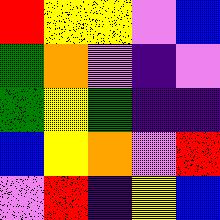[["red", "yellow", "yellow", "violet", "blue"], ["green", "orange", "violet", "indigo", "violet"], ["green", "yellow", "green", "indigo", "indigo"], ["blue", "yellow", "orange", "violet", "red"], ["violet", "red", "indigo", "yellow", "blue"]]